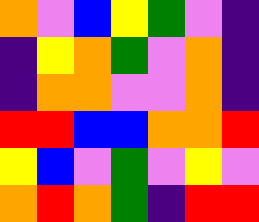[["orange", "violet", "blue", "yellow", "green", "violet", "indigo"], ["indigo", "yellow", "orange", "green", "violet", "orange", "indigo"], ["indigo", "orange", "orange", "violet", "violet", "orange", "indigo"], ["red", "red", "blue", "blue", "orange", "orange", "red"], ["yellow", "blue", "violet", "green", "violet", "yellow", "violet"], ["orange", "red", "orange", "green", "indigo", "red", "red"]]